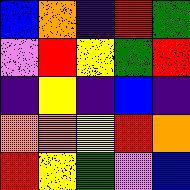[["blue", "orange", "indigo", "red", "green"], ["violet", "red", "yellow", "green", "red"], ["indigo", "yellow", "indigo", "blue", "indigo"], ["orange", "orange", "yellow", "red", "orange"], ["red", "yellow", "green", "violet", "blue"]]